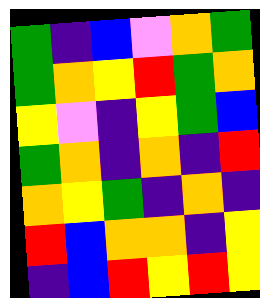[["green", "indigo", "blue", "violet", "orange", "green"], ["green", "orange", "yellow", "red", "green", "orange"], ["yellow", "violet", "indigo", "yellow", "green", "blue"], ["green", "orange", "indigo", "orange", "indigo", "red"], ["orange", "yellow", "green", "indigo", "orange", "indigo"], ["red", "blue", "orange", "orange", "indigo", "yellow"], ["indigo", "blue", "red", "yellow", "red", "yellow"]]